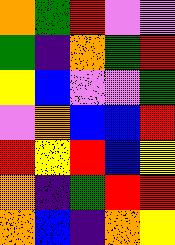[["orange", "green", "red", "violet", "violet"], ["green", "indigo", "orange", "green", "red"], ["yellow", "blue", "violet", "violet", "green"], ["violet", "orange", "blue", "blue", "red"], ["red", "yellow", "red", "blue", "yellow"], ["orange", "indigo", "green", "red", "red"], ["orange", "blue", "indigo", "orange", "yellow"]]